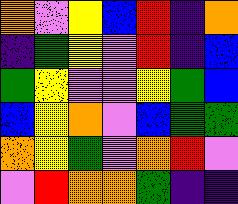[["orange", "violet", "yellow", "blue", "red", "indigo", "orange"], ["indigo", "green", "yellow", "violet", "red", "indigo", "blue"], ["green", "yellow", "violet", "violet", "yellow", "green", "blue"], ["blue", "yellow", "orange", "violet", "blue", "green", "green"], ["orange", "yellow", "green", "violet", "orange", "red", "violet"], ["violet", "red", "orange", "orange", "green", "indigo", "indigo"]]